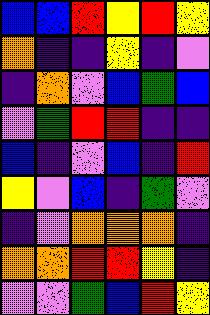[["blue", "blue", "red", "yellow", "red", "yellow"], ["orange", "indigo", "indigo", "yellow", "indigo", "violet"], ["indigo", "orange", "violet", "blue", "green", "blue"], ["violet", "green", "red", "red", "indigo", "indigo"], ["blue", "indigo", "violet", "blue", "indigo", "red"], ["yellow", "violet", "blue", "indigo", "green", "violet"], ["indigo", "violet", "orange", "orange", "orange", "indigo"], ["orange", "orange", "red", "red", "yellow", "indigo"], ["violet", "violet", "green", "blue", "red", "yellow"]]